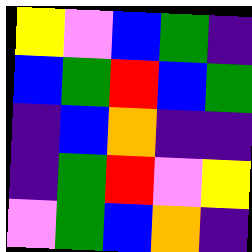[["yellow", "violet", "blue", "green", "indigo"], ["blue", "green", "red", "blue", "green"], ["indigo", "blue", "orange", "indigo", "indigo"], ["indigo", "green", "red", "violet", "yellow"], ["violet", "green", "blue", "orange", "indigo"]]